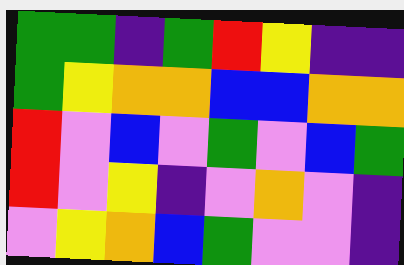[["green", "green", "indigo", "green", "red", "yellow", "indigo", "indigo"], ["green", "yellow", "orange", "orange", "blue", "blue", "orange", "orange"], ["red", "violet", "blue", "violet", "green", "violet", "blue", "green"], ["red", "violet", "yellow", "indigo", "violet", "orange", "violet", "indigo"], ["violet", "yellow", "orange", "blue", "green", "violet", "violet", "indigo"]]